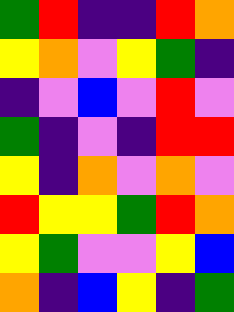[["green", "red", "indigo", "indigo", "red", "orange"], ["yellow", "orange", "violet", "yellow", "green", "indigo"], ["indigo", "violet", "blue", "violet", "red", "violet"], ["green", "indigo", "violet", "indigo", "red", "red"], ["yellow", "indigo", "orange", "violet", "orange", "violet"], ["red", "yellow", "yellow", "green", "red", "orange"], ["yellow", "green", "violet", "violet", "yellow", "blue"], ["orange", "indigo", "blue", "yellow", "indigo", "green"]]